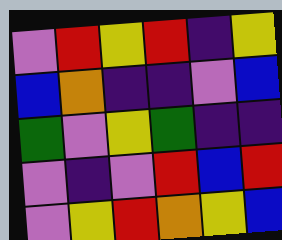[["violet", "red", "yellow", "red", "indigo", "yellow"], ["blue", "orange", "indigo", "indigo", "violet", "blue"], ["green", "violet", "yellow", "green", "indigo", "indigo"], ["violet", "indigo", "violet", "red", "blue", "red"], ["violet", "yellow", "red", "orange", "yellow", "blue"]]